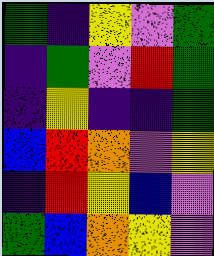[["green", "indigo", "yellow", "violet", "green"], ["indigo", "green", "violet", "red", "green"], ["indigo", "yellow", "indigo", "indigo", "green"], ["blue", "red", "orange", "violet", "yellow"], ["indigo", "red", "yellow", "blue", "violet"], ["green", "blue", "orange", "yellow", "violet"]]